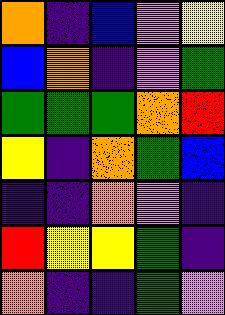[["orange", "indigo", "blue", "violet", "yellow"], ["blue", "orange", "indigo", "violet", "green"], ["green", "green", "green", "orange", "red"], ["yellow", "indigo", "orange", "green", "blue"], ["indigo", "indigo", "orange", "violet", "indigo"], ["red", "yellow", "yellow", "green", "indigo"], ["orange", "indigo", "indigo", "green", "violet"]]